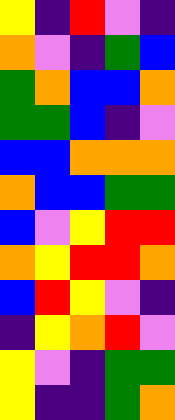[["yellow", "indigo", "red", "violet", "indigo"], ["orange", "violet", "indigo", "green", "blue"], ["green", "orange", "blue", "blue", "orange"], ["green", "green", "blue", "indigo", "violet"], ["blue", "blue", "orange", "orange", "orange"], ["orange", "blue", "blue", "green", "green"], ["blue", "violet", "yellow", "red", "red"], ["orange", "yellow", "red", "red", "orange"], ["blue", "red", "yellow", "violet", "indigo"], ["indigo", "yellow", "orange", "red", "violet"], ["yellow", "violet", "indigo", "green", "green"], ["yellow", "indigo", "indigo", "green", "orange"]]